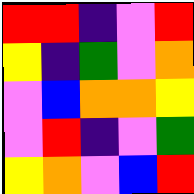[["red", "red", "indigo", "violet", "red"], ["yellow", "indigo", "green", "violet", "orange"], ["violet", "blue", "orange", "orange", "yellow"], ["violet", "red", "indigo", "violet", "green"], ["yellow", "orange", "violet", "blue", "red"]]